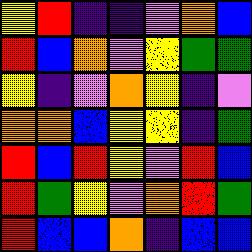[["yellow", "red", "indigo", "indigo", "violet", "orange", "blue"], ["red", "blue", "orange", "violet", "yellow", "green", "green"], ["yellow", "indigo", "violet", "orange", "yellow", "indigo", "violet"], ["orange", "orange", "blue", "yellow", "yellow", "indigo", "green"], ["red", "blue", "red", "yellow", "violet", "red", "blue"], ["red", "green", "yellow", "violet", "orange", "red", "green"], ["red", "blue", "blue", "orange", "indigo", "blue", "blue"]]